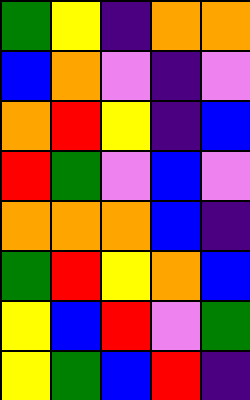[["green", "yellow", "indigo", "orange", "orange"], ["blue", "orange", "violet", "indigo", "violet"], ["orange", "red", "yellow", "indigo", "blue"], ["red", "green", "violet", "blue", "violet"], ["orange", "orange", "orange", "blue", "indigo"], ["green", "red", "yellow", "orange", "blue"], ["yellow", "blue", "red", "violet", "green"], ["yellow", "green", "blue", "red", "indigo"]]